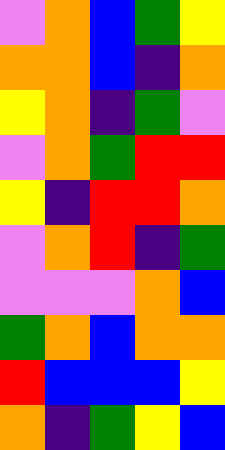[["violet", "orange", "blue", "green", "yellow"], ["orange", "orange", "blue", "indigo", "orange"], ["yellow", "orange", "indigo", "green", "violet"], ["violet", "orange", "green", "red", "red"], ["yellow", "indigo", "red", "red", "orange"], ["violet", "orange", "red", "indigo", "green"], ["violet", "violet", "violet", "orange", "blue"], ["green", "orange", "blue", "orange", "orange"], ["red", "blue", "blue", "blue", "yellow"], ["orange", "indigo", "green", "yellow", "blue"]]